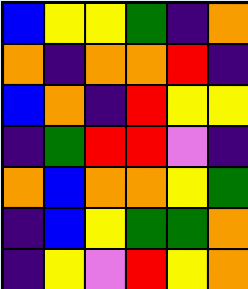[["blue", "yellow", "yellow", "green", "indigo", "orange"], ["orange", "indigo", "orange", "orange", "red", "indigo"], ["blue", "orange", "indigo", "red", "yellow", "yellow"], ["indigo", "green", "red", "red", "violet", "indigo"], ["orange", "blue", "orange", "orange", "yellow", "green"], ["indigo", "blue", "yellow", "green", "green", "orange"], ["indigo", "yellow", "violet", "red", "yellow", "orange"]]